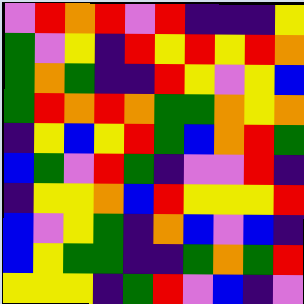[["violet", "red", "orange", "red", "violet", "red", "indigo", "indigo", "indigo", "yellow"], ["green", "violet", "yellow", "indigo", "red", "yellow", "red", "yellow", "red", "orange"], ["green", "orange", "green", "indigo", "indigo", "red", "yellow", "violet", "yellow", "blue"], ["green", "red", "orange", "red", "orange", "green", "green", "orange", "yellow", "orange"], ["indigo", "yellow", "blue", "yellow", "red", "green", "blue", "orange", "red", "green"], ["blue", "green", "violet", "red", "green", "indigo", "violet", "violet", "red", "indigo"], ["indigo", "yellow", "yellow", "orange", "blue", "red", "yellow", "yellow", "yellow", "red"], ["blue", "violet", "yellow", "green", "indigo", "orange", "blue", "violet", "blue", "indigo"], ["blue", "yellow", "green", "green", "indigo", "indigo", "green", "orange", "green", "red"], ["yellow", "yellow", "yellow", "indigo", "green", "red", "violet", "blue", "indigo", "violet"]]